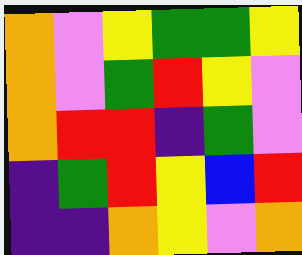[["orange", "violet", "yellow", "green", "green", "yellow"], ["orange", "violet", "green", "red", "yellow", "violet"], ["orange", "red", "red", "indigo", "green", "violet"], ["indigo", "green", "red", "yellow", "blue", "red"], ["indigo", "indigo", "orange", "yellow", "violet", "orange"]]